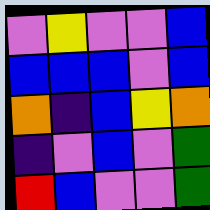[["violet", "yellow", "violet", "violet", "blue"], ["blue", "blue", "blue", "violet", "blue"], ["orange", "indigo", "blue", "yellow", "orange"], ["indigo", "violet", "blue", "violet", "green"], ["red", "blue", "violet", "violet", "green"]]